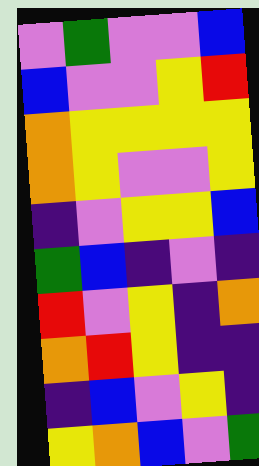[["violet", "green", "violet", "violet", "blue"], ["blue", "violet", "violet", "yellow", "red"], ["orange", "yellow", "yellow", "yellow", "yellow"], ["orange", "yellow", "violet", "violet", "yellow"], ["indigo", "violet", "yellow", "yellow", "blue"], ["green", "blue", "indigo", "violet", "indigo"], ["red", "violet", "yellow", "indigo", "orange"], ["orange", "red", "yellow", "indigo", "indigo"], ["indigo", "blue", "violet", "yellow", "indigo"], ["yellow", "orange", "blue", "violet", "green"]]